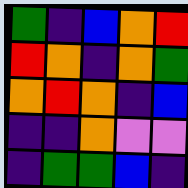[["green", "indigo", "blue", "orange", "red"], ["red", "orange", "indigo", "orange", "green"], ["orange", "red", "orange", "indigo", "blue"], ["indigo", "indigo", "orange", "violet", "violet"], ["indigo", "green", "green", "blue", "indigo"]]